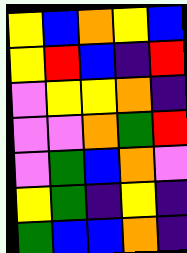[["yellow", "blue", "orange", "yellow", "blue"], ["yellow", "red", "blue", "indigo", "red"], ["violet", "yellow", "yellow", "orange", "indigo"], ["violet", "violet", "orange", "green", "red"], ["violet", "green", "blue", "orange", "violet"], ["yellow", "green", "indigo", "yellow", "indigo"], ["green", "blue", "blue", "orange", "indigo"]]